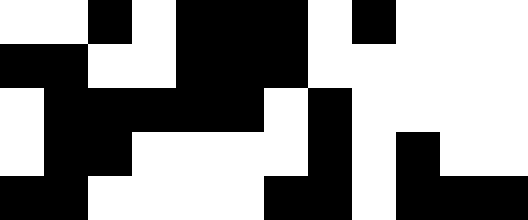[["white", "white", "black", "white", "black", "black", "black", "white", "black", "white", "white", "white"], ["black", "black", "white", "white", "black", "black", "black", "white", "white", "white", "white", "white"], ["white", "black", "black", "black", "black", "black", "white", "black", "white", "white", "white", "white"], ["white", "black", "black", "white", "white", "white", "white", "black", "white", "black", "white", "white"], ["black", "black", "white", "white", "white", "white", "black", "black", "white", "black", "black", "black"]]